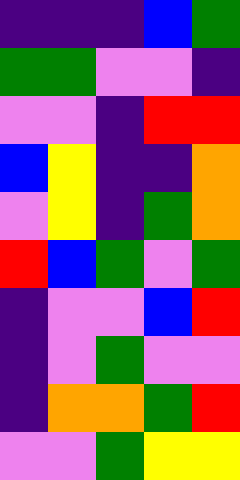[["indigo", "indigo", "indigo", "blue", "green"], ["green", "green", "violet", "violet", "indigo"], ["violet", "violet", "indigo", "red", "red"], ["blue", "yellow", "indigo", "indigo", "orange"], ["violet", "yellow", "indigo", "green", "orange"], ["red", "blue", "green", "violet", "green"], ["indigo", "violet", "violet", "blue", "red"], ["indigo", "violet", "green", "violet", "violet"], ["indigo", "orange", "orange", "green", "red"], ["violet", "violet", "green", "yellow", "yellow"]]